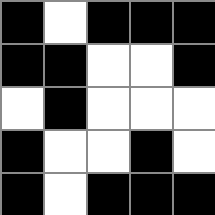[["black", "white", "black", "black", "black"], ["black", "black", "white", "white", "black"], ["white", "black", "white", "white", "white"], ["black", "white", "white", "black", "white"], ["black", "white", "black", "black", "black"]]